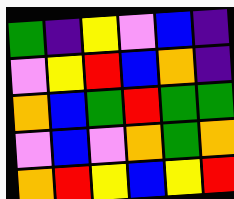[["green", "indigo", "yellow", "violet", "blue", "indigo"], ["violet", "yellow", "red", "blue", "orange", "indigo"], ["orange", "blue", "green", "red", "green", "green"], ["violet", "blue", "violet", "orange", "green", "orange"], ["orange", "red", "yellow", "blue", "yellow", "red"]]